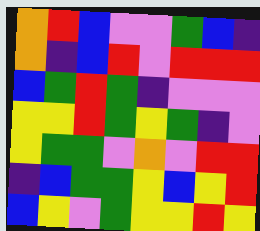[["orange", "red", "blue", "violet", "violet", "green", "blue", "indigo"], ["orange", "indigo", "blue", "red", "violet", "red", "red", "red"], ["blue", "green", "red", "green", "indigo", "violet", "violet", "violet"], ["yellow", "yellow", "red", "green", "yellow", "green", "indigo", "violet"], ["yellow", "green", "green", "violet", "orange", "violet", "red", "red"], ["indigo", "blue", "green", "green", "yellow", "blue", "yellow", "red"], ["blue", "yellow", "violet", "green", "yellow", "yellow", "red", "yellow"]]